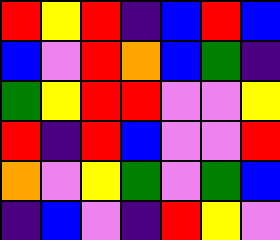[["red", "yellow", "red", "indigo", "blue", "red", "blue"], ["blue", "violet", "red", "orange", "blue", "green", "indigo"], ["green", "yellow", "red", "red", "violet", "violet", "yellow"], ["red", "indigo", "red", "blue", "violet", "violet", "red"], ["orange", "violet", "yellow", "green", "violet", "green", "blue"], ["indigo", "blue", "violet", "indigo", "red", "yellow", "violet"]]